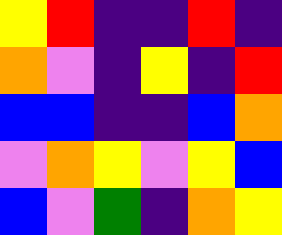[["yellow", "red", "indigo", "indigo", "red", "indigo"], ["orange", "violet", "indigo", "yellow", "indigo", "red"], ["blue", "blue", "indigo", "indigo", "blue", "orange"], ["violet", "orange", "yellow", "violet", "yellow", "blue"], ["blue", "violet", "green", "indigo", "orange", "yellow"]]